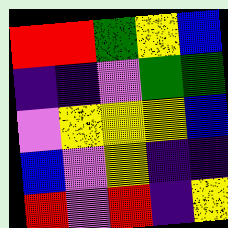[["red", "red", "green", "yellow", "blue"], ["indigo", "indigo", "violet", "green", "green"], ["violet", "yellow", "yellow", "yellow", "blue"], ["blue", "violet", "yellow", "indigo", "indigo"], ["red", "violet", "red", "indigo", "yellow"]]